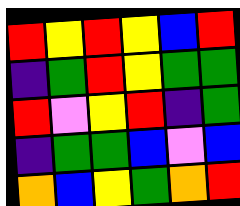[["red", "yellow", "red", "yellow", "blue", "red"], ["indigo", "green", "red", "yellow", "green", "green"], ["red", "violet", "yellow", "red", "indigo", "green"], ["indigo", "green", "green", "blue", "violet", "blue"], ["orange", "blue", "yellow", "green", "orange", "red"]]